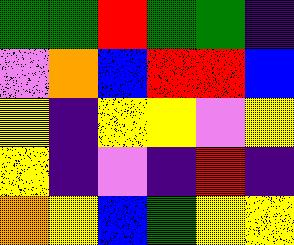[["green", "green", "red", "green", "green", "indigo"], ["violet", "orange", "blue", "red", "red", "blue"], ["yellow", "indigo", "yellow", "yellow", "violet", "yellow"], ["yellow", "indigo", "violet", "indigo", "red", "indigo"], ["orange", "yellow", "blue", "green", "yellow", "yellow"]]